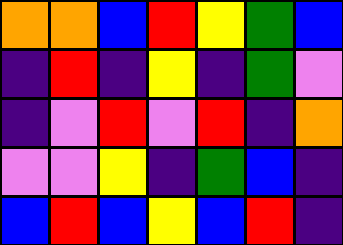[["orange", "orange", "blue", "red", "yellow", "green", "blue"], ["indigo", "red", "indigo", "yellow", "indigo", "green", "violet"], ["indigo", "violet", "red", "violet", "red", "indigo", "orange"], ["violet", "violet", "yellow", "indigo", "green", "blue", "indigo"], ["blue", "red", "blue", "yellow", "blue", "red", "indigo"]]